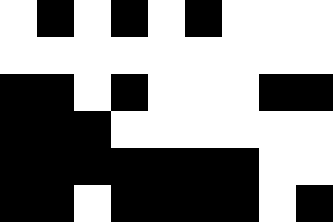[["white", "black", "white", "black", "white", "black", "white", "white", "white"], ["white", "white", "white", "white", "white", "white", "white", "white", "white"], ["black", "black", "white", "black", "white", "white", "white", "black", "black"], ["black", "black", "black", "white", "white", "white", "white", "white", "white"], ["black", "black", "black", "black", "black", "black", "black", "white", "white"], ["black", "black", "white", "black", "black", "black", "black", "white", "black"]]